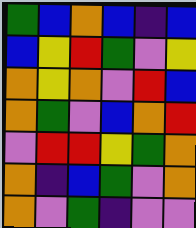[["green", "blue", "orange", "blue", "indigo", "blue"], ["blue", "yellow", "red", "green", "violet", "yellow"], ["orange", "yellow", "orange", "violet", "red", "blue"], ["orange", "green", "violet", "blue", "orange", "red"], ["violet", "red", "red", "yellow", "green", "orange"], ["orange", "indigo", "blue", "green", "violet", "orange"], ["orange", "violet", "green", "indigo", "violet", "violet"]]